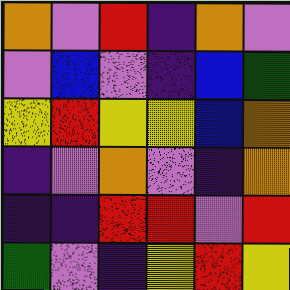[["orange", "violet", "red", "indigo", "orange", "violet"], ["violet", "blue", "violet", "indigo", "blue", "green"], ["yellow", "red", "yellow", "yellow", "blue", "orange"], ["indigo", "violet", "orange", "violet", "indigo", "orange"], ["indigo", "indigo", "red", "red", "violet", "red"], ["green", "violet", "indigo", "yellow", "red", "yellow"]]